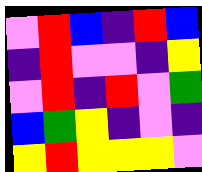[["violet", "red", "blue", "indigo", "red", "blue"], ["indigo", "red", "violet", "violet", "indigo", "yellow"], ["violet", "red", "indigo", "red", "violet", "green"], ["blue", "green", "yellow", "indigo", "violet", "indigo"], ["yellow", "red", "yellow", "yellow", "yellow", "violet"]]